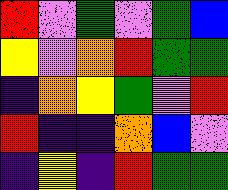[["red", "violet", "green", "violet", "green", "blue"], ["yellow", "violet", "orange", "red", "green", "green"], ["indigo", "orange", "yellow", "green", "violet", "red"], ["red", "indigo", "indigo", "orange", "blue", "violet"], ["indigo", "yellow", "indigo", "red", "green", "green"]]